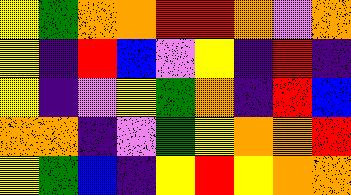[["yellow", "green", "orange", "orange", "red", "red", "orange", "violet", "orange"], ["yellow", "indigo", "red", "blue", "violet", "yellow", "indigo", "red", "indigo"], ["yellow", "indigo", "violet", "yellow", "green", "orange", "indigo", "red", "blue"], ["orange", "orange", "indigo", "violet", "green", "yellow", "orange", "orange", "red"], ["yellow", "green", "blue", "indigo", "yellow", "red", "yellow", "orange", "orange"]]